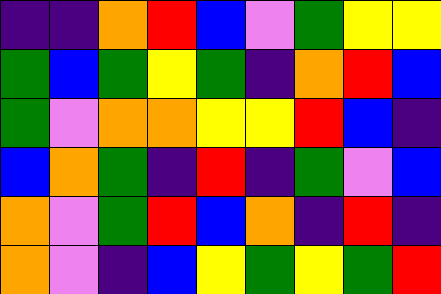[["indigo", "indigo", "orange", "red", "blue", "violet", "green", "yellow", "yellow"], ["green", "blue", "green", "yellow", "green", "indigo", "orange", "red", "blue"], ["green", "violet", "orange", "orange", "yellow", "yellow", "red", "blue", "indigo"], ["blue", "orange", "green", "indigo", "red", "indigo", "green", "violet", "blue"], ["orange", "violet", "green", "red", "blue", "orange", "indigo", "red", "indigo"], ["orange", "violet", "indigo", "blue", "yellow", "green", "yellow", "green", "red"]]